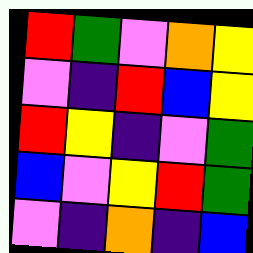[["red", "green", "violet", "orange", "yellow"], ["violet", "indigo", "red", "blue", "yellow"], ["red", "yellow", "indigo", "violet", "green"], ["blue", "violet", "yellow", "red", "green"], ["violet", "indigo", "orange", "indigo", "blue"]]